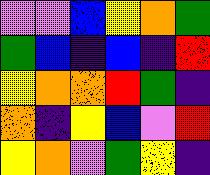[["violet", "violet", "blue", "yellow", "orange", "green"], ["green", "blue", "indigo", "blue", "indigo", "red"], ["yellow", "orange", "orange", "red", "green", "indigo"], ["orange", "indigo", "yellow", "blue", "violet", "red"], ["yellow", "orange", "violet", "green", "yellow", "indigo"]]